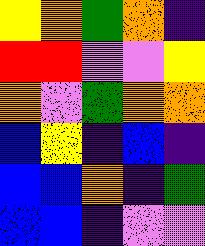[["yellow", "orange", "green", "orange", "indigo"], ["red", "red", "violet", "violet", "yellow"], ["orange", "violet", "green", "orange", "orange"], ["blue", "yellow", "indigo", "blue", "indigo"], ["blue", "blue", "orange", "indigo", "green"], ["blue", "blue", "indigo", "violet", "violet"]]